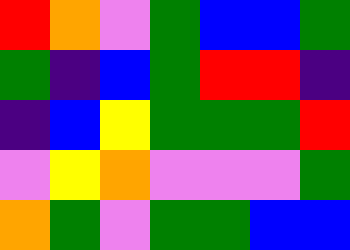[["red", "orange", "violet", "green", "blue", "blue", "green"], ["green", "indigo", "blue", "green", "red", "red", "indigo"], ["indigo", "blue", "yellow", "green", "green", "green", "red"], ["violet", "yellow", "orange", "violet", "violet", "violet", "green"], ["orange", "green", "violet", "green", "green", "blue", "blue"]]